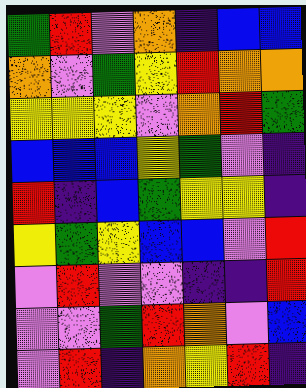[["green", "red", "violet", "orange", "indigo", "blue", "blue"], ["orange", "violet", "green", "yellow", "red", "orange", "orange"], ["yellow", "yellow", "yellow", "violet", "orange", "red", "green"], ["blue", "blue", "blue", "yellow", "green", "violet", "indigo"], ["red", "indigo", "blue", "green", "yellow", "yellow", "indigo"], ["yellow", "green", "yellow", "blue", "blue", "violet", "red"], ["violet", "red", "violet", "violet", "indigo", "indigo", "red"], ["violet", "violet", "green", "red", "orange", "violet", "blue"], ["violet", "red", "indigo", "orange", "yellow", "red", "indigo"]]